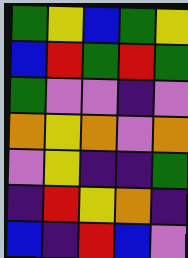[["green", "yellow", "blue", "green", "yellow"], ["blue", "red", "green", "red", "green"], ["green", "violet", "violet", "indigo", "violet"], ["orange", "yellow", "orange", "violet", "orange"], ["violet", "yellow", "indigo", "indigo", "green"], ["indigo", "red", "yellow", "orange", "indigo"], ["blue", "indigo", "red", "blue", "violet"]]